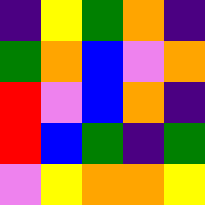[["indigo", "yellow", "green", "orange", "indigo"], ["green", "orange", "blue", "violet", "orange"], ["red", "violet", "blue", "orange", "indigo"], ["red", "blue", "green", "indigo", "green"], ["violet", "yellow", "orange", "orange", "yellow"]]